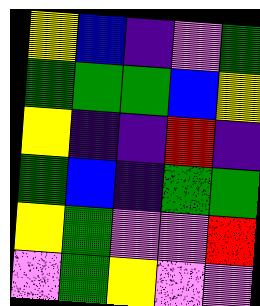[["yellow", "blue", "indigo", "violet", "green"], ["green", "green", "green", "blue", "yellow"], ["yellow", "indigo", "indigo", "red", "indigo"], ["green", "blue", "indigo", "green", "green"], ["yellow", "green", "violet", "violet", "red"], ["violet", "green", "yellow", "violet", "violet"]]